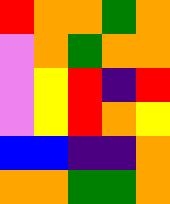[["red", "orange", "orange", "green", "orange"], ["violet", "orange", "green", "orange", "orange"], ["violet", "yellow", "red", "indigo", "red"], ["violet", "yellow", "red", "orange", "yellow"], ["blue", "blue", "indigo", "indigo", "orange"], ["orange", "orange", "green", "green", "orange"]]